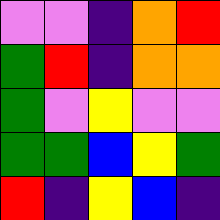[["violet", "violet", "indigo", "orange", "red"], ["green", "red", "indigo", "orange", "orange"], ["green", "violet", "yellow", "violet", "violet"], ["green", "green", "blue", "yellow", "green"], ["red", "indigo", "yellow", "blue", "indigo"]]